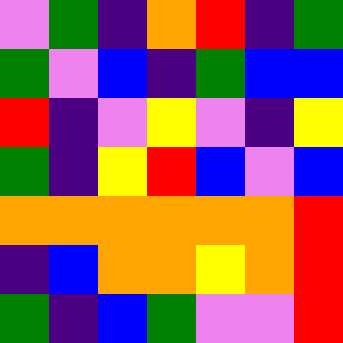[["violet", "green", "indigo", "orange", "red", "indigo", "green"], ["green", "violet", "blue", "indigo", "green", "blue", "blue"], ["red", "indigo", "violet", "yellow", "violet", "indigo", "yellow"], ["green", "indigo", "yellow", "red", "blue", "violet", "blue"], ["orange", "orange", "orange", "orange", "orange", "orange", "red"], ["indigo", "blue", "orange", "orange", "yellow", "orange", "red"], ["green", "indigo", "blue", "green", "violet", "violet", "red"]]